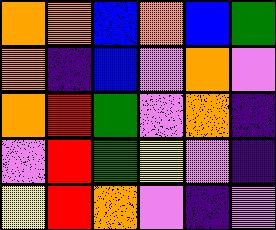[["orange", "orange", "blue", "orange", "blue", "green"], ["orange", "indigo", "blue", "violet", "orange", "violet"], ["orange", "red", "green", "violet", "orange", "indigo"], ["violet", "red", "green", "yellow", "violet", "indigo"], ["yellow", "red", "orange", "violet", "indigo", "violet"]]